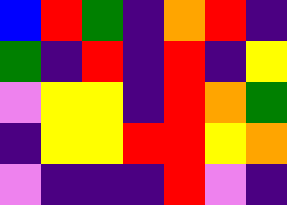[["blue", "red", "green", "indigo", "orange", "red", "indigo"], ["green", "indigo", "red", "indigo", "red", "indigo", "yellow"], ["violet", "yellow", "yellow", "indigo", "red", "orange", "green"], ["indigo", "yellow", "yellow", "red", "red", "yellow", "orange"], ["violet", "indigo", "indigo", "indigo", "red", "violet", "indigo"]]